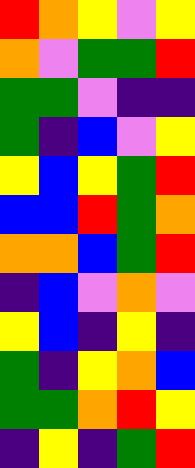[["red", "orange", "yellow", "violet", "yellow"], ["orange", "violet", "green", "green", "red"], ["green", "green", "violet", "indigo", "indigo"], ["green", "indigo", "blue", "violet", "yellow"], ["yellow", "blue", "yellow", "green", "red"], ["blue", "blue", "red", "green", "orange"], ["orange", "orange", "blue", "green", "red"], ["indigo", "blue", "violet", "orange", "violet"], ["yellow", "blue", "indigo", "yellow", "indigo"], ["green", "indigo", "yellow", "orange", "blue"], ["green", "green", "orange", "red", "yellow"], ["indigo", "yellow", "indigo", "green", "red"]]